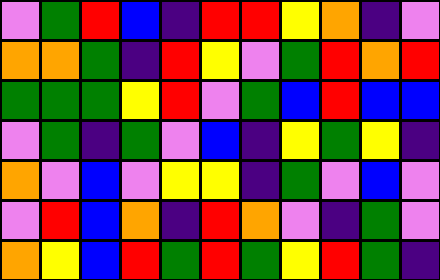[["violet", "green", "red", "blue", "indigo", "red", "red", "yellow", "orange", "indigo", "violet"], ["orange", "orange", "green", "indigo", "red", "yellow", "violet", "green", "red", "orange", "red"], ["green", "green", "green", "yellow", "red", "violet", "green", "blue", "red", "blue", "blue"], ["violet", "green", "indigo", "green", "violet", "blue", "indigo", "yellow", "green", "yellow", "indigo"], ["orange", "violet", "blue", "violet", "yellow", "yellow", "indigo", "green", "violet", "blue", "violet"], ["violet", "red", "blue", "orange", "indigo", "red", "orange", "violet", "indigo", "green", "violet"], ["orange", "yellow", "blue", "red", "green", "red", "green", "yellow", "red", "green", "indigo"]]